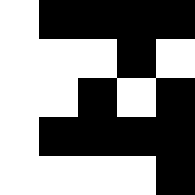[["white", "black", "black", "black", "black"], ["white", "white", "white", "black", "white"], ["white", "white", "black", "white", "black"], ["white", "black", "black", "black", "black"], ["white", "white", "white", "white", "black"]]